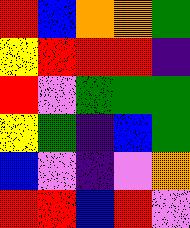[["red", "blue", "orange", "orange", "green"], ["yellow", "red", "red", "red", "indigo"], ["red", "violet", "green", "green", "green"], ["yellow", "green", "indigo", "blue", "green"], ["blue", "violet", "indigo", "violet", "orange"], ["red", "red", "blue", "red", "violet"]]